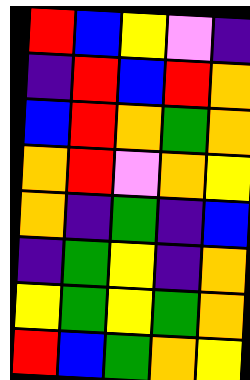[["red", "blue", "yellow", "violet", "indigo"], ["indigo", "red", "blue", "red", "orange"], ["blue", "red", "orange", "green", "orange"], ["orange", "red", "violet", "orange", "yellow"], ["orange", "indigo", "green", "indigo", "blue"], ["indigo", "green", "yellow", "indigo", "orange"], ["yellow", "green", "yellow", "green", "orange"], ["red", "blue", "green", "orange", "yellow"]]